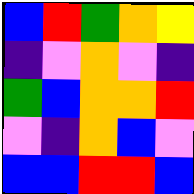[["blue", "red", "green", "orange", "yellow"], ["indigo", "violet", "orange", "violet", "indigo"], ["green", "blue", "orange", "orange", "red"], ["violet", "indigo", "orange", "blue", "violet"], ["blue", "blue", "red", "red", "blue"]]